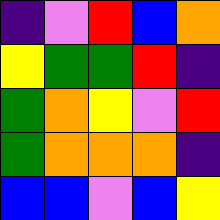[["indigo", "violet", "red", "blue", "orange"], ["yellow", "green", "green", "red", "indigo"], ["green", "orange", "yellow", "violet", "red"], ["green", "orange", "orange", "orange", "indigo"], ["blue", "blue", "violet", "blue", "yellow"]]